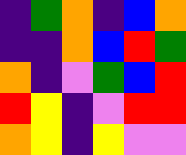[["indigo", "green", "orange", "indigo", "blue", "orange"], ["indigo", "indigo", "orange", "blue", "red", "green"], ["orange", "indigo", "violet", "green", "blue", "red"], ["red", "yellow", "indigo", "violet", "red", "red"], ["orange", "yellow", "indigo", "yellow", "violet", "violet"]]